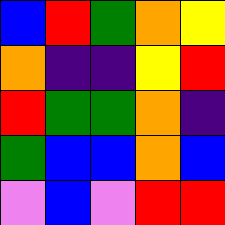[["blue", "red", "green", "orange", "yellow"], ["orange", "indigo", "indigo", "yellow", "red"], ["red", "green", "green", "orange", "indigo"], ["green", "blue", "blue", "orange", "blue"], ["violet", "blue", "violet", "red", "red"]]